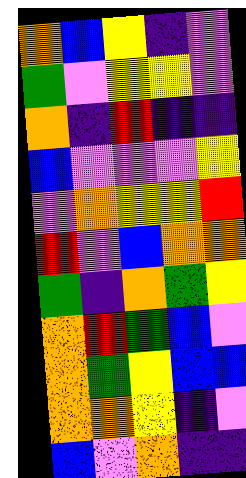[["orange", "blue", "yellow", "indigo", "violet"], ["green", "violet", "yellow", "yellow", "violet"], ["orange", "indigo", "red", "indigo", "indigo"], ["blue", "violet", "violet", "violet", "yellow"], ["violet", "orange", "yellow", "yellow", "red"], ["red", "violet", "blue", "orange", "orange"], ["green", "indigo", "orange", "green", "yellow"], ["orange", "red", "green", "blue", "violet"], ["orange", "green", "yellow", "blue", "blue"], ["orange", "orange", "yellow", "indigo", "violet"], ["blue", "violet", "orange", "indigo", "indigo"]]